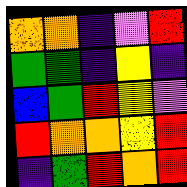[["orange", "orange", "indigo", "violet", "red"], ["green", "green", "indigo", "yellow", "indigo"], ["blue", "green", "red", "yellow", "violet"], ["red", "orange", "orange", "yellow", "red"], ["indigo", "green", "red", "orange", "red"]]